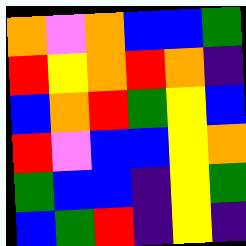[["orange", "violet", "orange", "blue", "blue", "green"], ["red", "yellow", "orange", "red", "orange", "indigo"], ["blue", "orange", "red", "green", "yellow", "blue"], ["red", "violet", "blue", "blue", "yellow", "orange"], ["green", "blue", "blue", "indigo", "yellow", "green"], ["blue", "green", "red", "indigo", "yellow", "indigo"]]